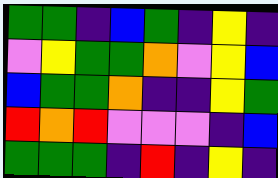[["green", "green", "indigo", "blue", "green", "indigo", "yellow", "indigo"], ["violet", "yellow", "green", "green", "orange", "violet", "yellow", "blue"], ["blue", "green", "green", "orange", "indigo", "indigo", "yellow", "green"], ["red", "orange", "red", "violet", "violet", "violet", "indigo", "blue"], ["green", "green", "green", "indigo", "red", "indigo", "yellow", "indigo"]]